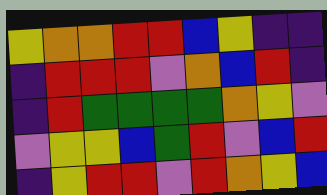[["yellow", "orange", "orange", "red", "red", "blue", "yellow", "indigo", "indigo"], ["indigo", "red", "red", "red", "violet", "orange", "blue", "red", "indigo"], ["indigo", "red", "green", "green", "green", "green", "orange", "yellow", "violet"], ["violet", "yellow", "yellow", "blue", "green", "red", "violet", "blue", "red"], ["indigo", "yellow", "red", "red", "violet", "red", "orange", "yellow", "blue"]]